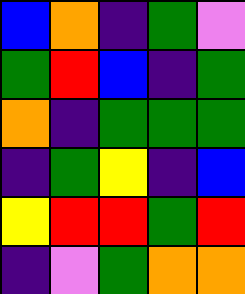[["blue", "orange", "indigo", "green", "violet"], ["green", "red", "blue", "indigo", "green"], ["orange", "indigo", "green", "green", "green"], ["indigo", "green", "yellow", "indigo", "blue"], ["yellow", "red", "red", "green", "red"], ["indigo", "violet", "green", "orange", "orange"]]